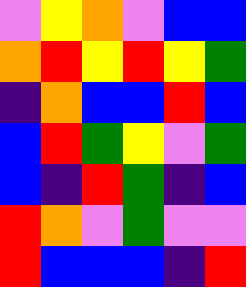[["violet", "yellow", "orange", "violet", "blue", "blue"], ["orange", "red", "yellow", "red", "yellow", "green"], ["indigo", "orange", "blue", "blue", "red", "blue"], ["blue", "red", "green", "yellow", "violet", "green"], ["blue", "indigo", "red", "green", "indigo", "blue"], ["red", "orange", "violet", "green", "violet", "violet"], ["red", "blue", "blue", "blue", "indigo", "red"]]